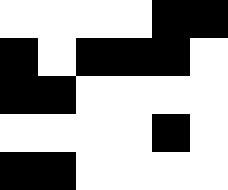[["white", "white", "white", "white", "black", "black"], ["black", "white", "black", "black", "black", "white"], ["black", "black", "white", "white", "white", "white"], ["white", "white", "white", "white", "black", "white"], ["black", "black", "white", "white", "white", "white"]]